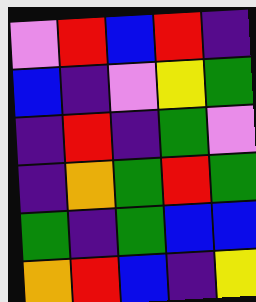[["violet", "red", "blue", "red", "indigo"], ["blue", "indigo", "violet", "yellow", "green"], ["indigo", "red", "indigo", "green", "violet"], ["indigo", "orange", "green", "red", "green"], ["green", "indigo", "green", "blue", "blue"], ["orange", "red", "blue", "indigo", "yellow"]]